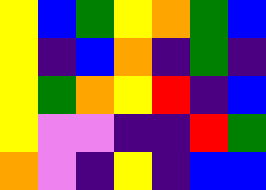[["yellow", "blue", "green", "yellow", "orange", "green", "blue"], ["yellow", "indigo", "blue", "orange", "indigo", "green", "indigo"], ["yellow", "green", "orange", "yellow", "red", "indigo", "blue"], ["yellow", "violet", "violet", "indigo", "indigo", "red", "green"], ["orange", "violet", "indigo", "yellow", "indigo", "blue", "blue"]]